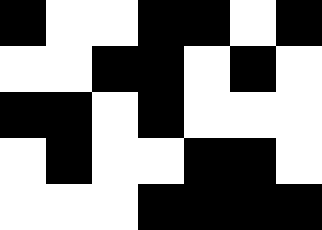[["black", "white", "white", "black", "black", "white", "black"], ["white", "white", "black", "black", "white", "black", "white"], ["black", "black", "white", "black", "white", "white", "white"], ["white", "black", "white", "white", "black", "black", "white"], ["white", "white", "white", "black", "black", "black", "black"]]